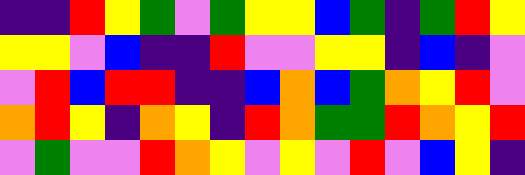[["indigo", "indigo", "red", "yellow", "green", "violet", "green", "yellow", "yellow", "blue", "green", "indigo", "green", "red", "yellow"], ["yellow", "yellow", "violet", "blue", "indigo", "indigo", "red", "violet", "violet", "yellow", "yellow", "indigo", "blue", "indigo", "violet"], ["violet", "red", "blue", "red", "red", "indigo", "indigo", "blue", "orange", "blue", "green", "orange", "yellow", "red", "violet"], ["orange", "red", "yellow", "indigo", "orange", "yellow", "indigo", "red", "orange", "green", "green", "red", "orange", "yellow", "red"], ["violet", "green", "violet", "violet", "red", "orange", "yellow", "violet", "yellow", "violet", "red", "violet", "blue", "yellow", "indigo"]]